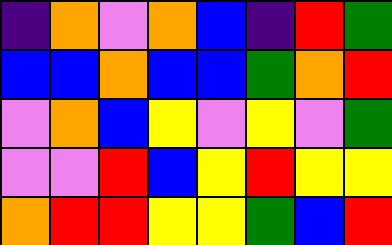[["indigo", "orange", "violet", "orange", "blue", "indigo", "red", "green"], ["blue", "blue", "orange", "blue", "blue", "green", "orange", "red"], ["violet", "orange", "blue", "yellow", "violet", "yellow", "violet", "green"], ["violet", "violet", "red", "blue", "yellow", "red", "yellow", "yellow"], ["orange", "red", "red", "yellow", "yellow", "green", "blue", "red"]]